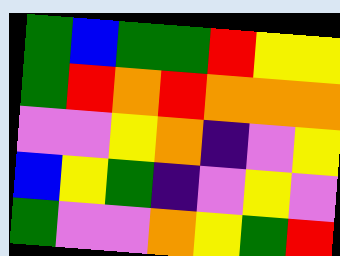[["green", "blue", "green", "green", "red", "yellow", "yellow"], ["green", "red", "orange", "red", "orange", "orange", "orange"], ["violet", "violet", "yellow", "orange", "indigo", "violet", "yellow"], ["blue", "yellow", "green", "indigo", "violet", "yellow", "violet"], ["green", "violet", "violet", "orange", "yellow", "green", "red"]]